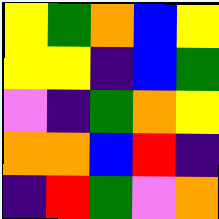[["yellow", "green", "orange", "blue", "yellow"], ["yellow", "yellow", "indigo", "blue", "green"], ["violet", "indigo", "green", "orange", "yellow"], ["orange", "orange", "blue", "red", "indigo"], ["indigo", "red", "green", "violet", "orange"]]